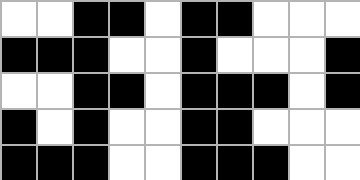[["white", "white", "black", "black", "white", "black", "black", "white", "white", "white"], ["black", "black", "black", "white", "white", "black", "white", "white", "white", "black"], ["white", "white", "black", "black", "white", "black", "black", "black", "white", "black"], ["black", "white", "black", "white", "white", "black", "black", "white", "white", "white"], ["black", "black", "black", "white", "white", "black", "black", "black", "white", "white"]]